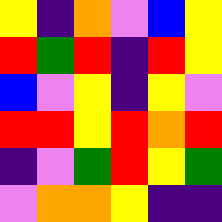[["yellow", "indigo", "orange", "violet", "blue", "yellow"], ["red", "green", "red", "indigo", "red", "yellow"], ["blue", "violet", "yellow", "indigo", "yellow", "violet"], ["red", "red", "yellow", "red", "orange", "red"], ["indigo", "violet", "green", "red", "yellow", "green"], ["violet", "orange", "orange", "yellow", "indigo", "indigo"]]